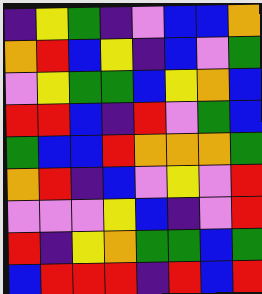[["indigo", "yellow", "green", "indigo", "violet", "blue", "blue", "orange"], ["orange", "red", "blue", "yellow", "indigo", "blue", "violet", "green"], ["violet", "yellow", "green", "green", "blue", "yellow", "orange", "blue"], ["red", "red", "blue", "indigo", "red", "violet", "green", "blue"], ["green", "blue", "blue", "red", "orange", "orange", "orange", "green"], ["orange", "red", "indigo", "blue", "violet", "yellow", "violet", "red"], ["violet", "violet", "violet", "yellow", "blue", "indigo", "violet", "red"], ["red", "indigo", "yellow", "orange", "green", "green", "blue", "green"], ["blue", "red", "red", "red", "indigo", "red", "blue", "red"]]